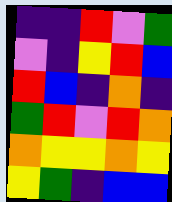[["indigo", "indigo", "red", "violet", "green"], ["violet", "indigo", "yellow", "red", "blue"], ["red", "blue", "indigo", "orange", "indigo"], ["green", "red", "violet", "red", "orange"], ["orange", "yellow", "yellow", "orange", "yellow"], ["yellow", "green", "indigo", "blue", "blue"]]